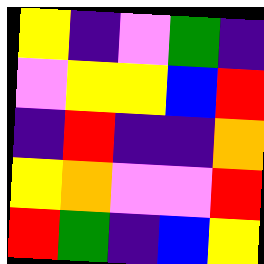[["yellow", "indigo", "violet", "green", "indigo"], ["violet", "yellow", "yellow", "blue", "red"], ["indigo", "red", "indigo", "indigo", "orange"], ["yellow", "orange", "violet", "violet", "red"], ["red", "green", "indigo", "blue", "yellow"]]